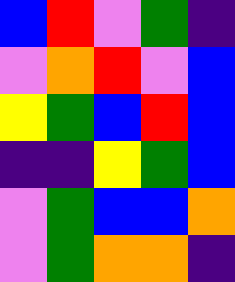[["blue", "red", "violet", "green", "indigo"], ["violet", "orange", "red", "violet", "blue"], ["yellow", "green", "blue", "red", "blue"], ["indigo", "indigo", "yellow", "green", "blue"], ["violet", "green", "blue", "blue", "orange"], ["violet", "green", "orange", "orange", "indigo"]]